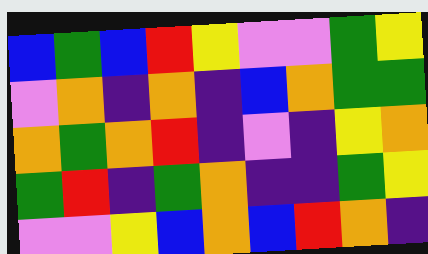[["blue", "green", "blue", "red", "yellow", "violet", "violet", "green", "yellow"], ["violet", "orange", "indigo", "orange", "indigo", "blue", "orange", "green", "green"], ["orange", "green", "orange", "red", "indigo", "violet", "indigo", "yellow", "orange"], ["green", "red", "indigo", "green", "orange", "indigo", "indigo", "green", "yellow"], ["violet", "violet", "yellow", "blue", "orange", "blue", "red", "orange", "indigo"]]